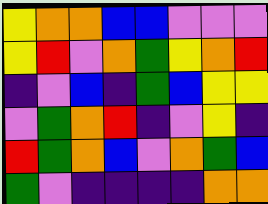[["yellow", "orange", "orange", "blue", "blue", "violet", "violet", "violet"], ["yellow", "red", "violet", "orange", "green", "yellow", "orange", "red"], ["indigo", "violet", "blue", "indigo", "green", "blue", "yellow", "yellow"], ["violet", "green", "orange", "red", "indigo", "violet", "yellow", "indigo"], ["red", "green", "orange", "blue", "violet", "orange", "green", "blue"], ["green", "violet", "indigo", "indigo", "indigo", "indigo", "orange", "orange"]]